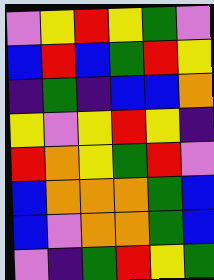[["violet", "yellow", "red", "yellow", "green", "violet"], ["blue", "red", "blue", "green", "red", "yellow"], ["indigo", "green", "indigo", "blue", "blue", "orange"], ["yellow", "violet", "yellow", "red", "yellow", "indigo"], ["red", "orange", "yellow", "green", "red", "violet"], ["blue", "orange", "orange", "orange", "green", "blue"], ["blue", "violet", "orange", "orange", "green", "blue"], ["violet", "indigo", "green", "red", "yellow", "green"]]